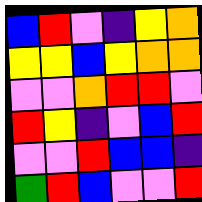[["blue", "red", "violet", "indigo", "yellow", "orange"], ["yellow", "yellow", "blue", "yellow", "orange", "orange"], ["violet", "violet", "orange", "red", "red", "violet"], ["red", "yellow", "indigo", "violet", "blue", "red"], ["violet", "violet", "red", "blue", "blue", "indigo"], ["green", "red", "blue", "violet", "violet", "red"]]